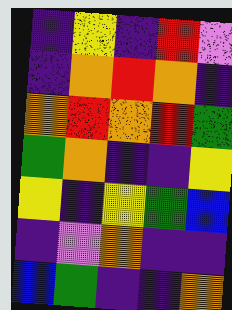[["indigo", "yellow", "indigo", "red", "violet"], ["indigo", "orange", "red", "orange", "indigo"], ["orange", "red", "orange", "red", "green"], ["green", "orange", "indigo", "indigo", "yellow"], ["yellow", "indigo", "yellow", "green", "blue"], ["indigo", "violet", "orange", "indigo", "indigo"], ["blue", "green", "indigo", "indigo", "orange"]]